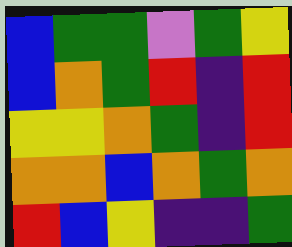[["blue", "green", "green", "violet", "green", "yellow"], ["blue", "orange", "green", "red", "indigo", "red"], ["yellow", "yellow", "orange", "green", "indigo", "red"], ["orange", "orange", "blue", "orange", "green", "orange"], ["red", "blue", "yellow", "indigo", "indigo", "green"]]